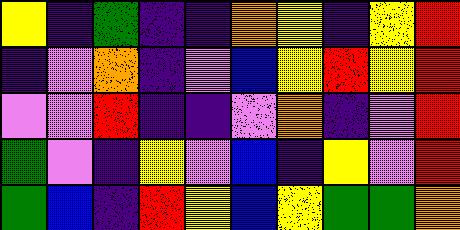[["yellow", "indigo", "green", "indigo", "indigo", "orange", "yellow", "indigo", "yellow", "red"], ["indigo", "violet", "orange", "indigo", "violet", "blue", "yellow", "red", "yellow", "red"], ["violet", "violet", "red", "indigo", "indigo", "violet", "orange", "indigo", "violet", "red"], ["green", "violet", "indigo", "yellow", "violet", "blue", "indigo", "yellow", "violet", "red"], ["green", "blue", "indigo", "red", "yellow", "blue", "yellow", "green", "green", "orange"]]